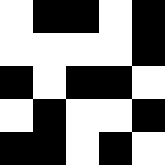[["white", "black", "black", "white", "black"], ["white", "white", "white", "white", "black"], ["black", "white", "black", "black", "white"], ["white", "black", "white", "white", "black"], ["black", "black", "white", "black", "white"]]